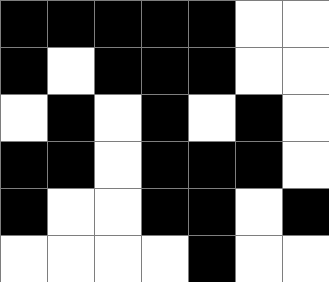[["black", "black", "black", "black", "black", "white", "white"], ["black", "white", "black", "black", "black", "white", "white"], ["white", "black", "white", "black", "white", "black", "white"], ["black", "black", "white", "black", "black", "black", "white"], ["black", "white", "white", "black", "black", "white", "black"], ["white", "white", "white", "white", "black", "white", "white"]]